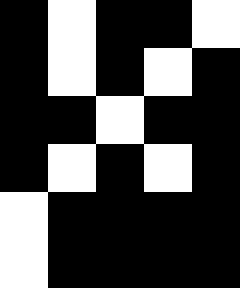[["black", "white", "black", "black", "white"], ["black", "white", "black", "white", "black"], ["black", "black", "white", "black", "black"], ["black", "white", "black", "white", "black"], ["white", "black", "black", "black", "black"], ["white", "black", "black", "black", "black"]]